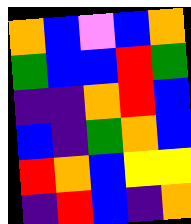[["orange", "blue", "violet", "blue", "orange"], ["green", "blue", "blue", "red", "green"], ["indigo", "indigo", "orange", "red", "blue"], ["blue", "indigo", "green", "orange", "blue"], ["red", "orange", "blue", "yellow", "yellow"], ["indigo", "red", "blue", "indigo", "orange"]]